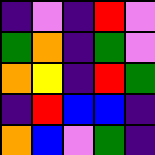[["indigo", "violet", "indigo", "red", "violet"], ["green", "orange", "indigo", "green", "violet"], ["orange", "yellow", "indigo", "red", "green"], ["indigo", "red", "blue", "blue", "indigo"], ["orange", "blue", "violet", "green", "indigo"]]